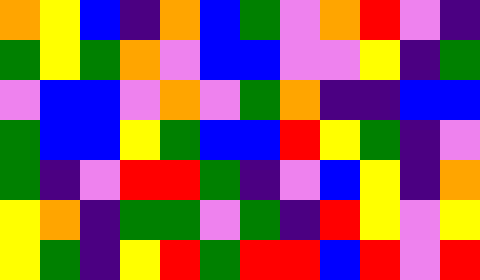[["orange", "yellow", "blue", "indigo", "orange", "blue", "green", "violet", "orange", "red", "violet", "indigo"], ["green", "yellow", "green", "orange", "violet", "blue", "blue", "violet", "violet", "yellow", "indigo", "green"], ["violet", "blue", "blue", "violet", "orange", "violet", "green", "orange", "indigo", "indigo", "blue", "blue"], ["green", "blue", "blue", "yellow", "green", "blue", "blue", "red", "yellow", "green", "indigo", "violet"], ["green", "indigo", "violet", "red", "red", "green", "indigo", "violet", "blue", "yellow", "indigo", "orange"], ["yellow", "orange", "indigo", "green", "green", "violet", "green", "indigo", "red", "yellow", "violet", "yellow"], ["yellow", "green", "indigo", "yellow", "red", "green", "red", "red", "blue", "red", "violet", "red"]]